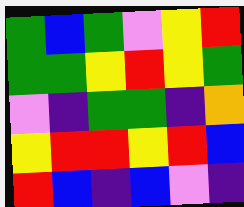[["green", "blue", "green", "violet", "yellow", "red"], ["green", "green", "yellow", "red", "yellow", "green"], ["violet", "indigo", "green", "green", "indigo", "orange"], ["yellow", "red", "red", "yellow", "red", "blue"], ["red", "blue", "indigo", "blue", "violet", "indigo"]]